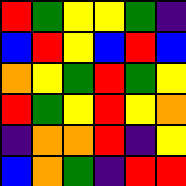[["red", "green", "yellow", "yellow", "green", "indigo"], ["blue", "red", "yellow", "blue", "red", "blue"], ["orange", "yellow", "green", "red", "green", "yellow"], ["red", "green", "yellow", "red", "yellow", "orange"], ["indigo", "orange", "orange", "red", "indigo", "yellow"], ["blue", "orange", "green", "indigo", "red", "red"]]